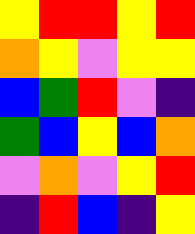[["yellow", "red", "red", "yellow", "red"], ["orange", "yellow", "violet", "yellow", "yellow"], ["blue", "green", "red", "violet", "indigo"], ["green", "blue", "yellow", "blue", "orange"], ["violet", "orange", "violet", "yellow", "red"], ["indigo", "red", "blue", "indigo", "yellow"]]